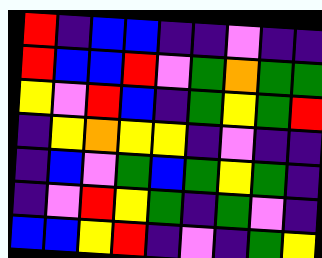[["red", "indigo", "blue", "blue", "indigo", "indigo", "violet", "indigo", "indigo"], ["red", "blue", "blue", "red", "violet", "green", "orange", "green", "green"], ["yellow", "violet", "red", "blue", "indigo", "green", "yellow", "green", "red"], ["indigo", "yellow", "orange", "yellow", "yellow", "indigo", "violet", "indigo", "indigo"], ["indigo", "blue", "violet", "green", "blue", "green", "yellow", "green", "indigo"], ["indigo", "violet", "red", "yellow", "green", "indigo", "green", "violet", "indigo"], ["blue", "blue", "yellow", "red", "indigo", "violet", "indigo", "green", "yellow"]]